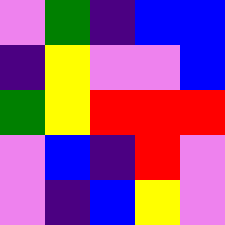[["violet", "green", "indigo", "blue", "blue"], ["indigo", "yellow", "violet", "violet", "blue"], ["green", "yellow", "red", "red", "red"], ["violet", "blue", "indigo", "red", "violet"], ["violet", "indigo", "blue", "yellow", "violet"]]